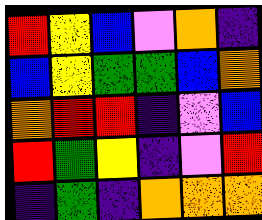[["red", "yellow", "blue", "violet", "orange", "indigo"], ["blue", "yellow", "green", "green", "blue", "orange"], ["orange", "red", "red", "indigo", "violet", "blue"], ["red", "green", "yellow", "indigo", "violet", "red"], ["indigo", "green", "indigo", "orange", "orange", "orange"]]